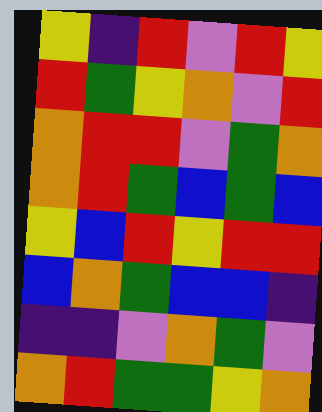[["yellow", "indigo", "red", "violet", "red", "yellow"], ["red", "green", "yellow", "orange", "violet", "red"], ["orange", "red", "red", "violet", "green", "orange"], ["orange", "red", "green", "blue", "green", "blue"], ["yellow", "blue", "red", "yellow", "red", "red"], ["blue", "orange", "green", "blue", "blue", "indigo"], ["indigo", "indigo", "violet", "orange", "green", "violet"], ["orange", "red", "green", "green", "yellow", "orange"]]